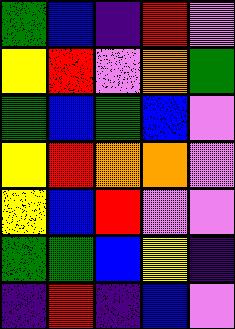[["green", "blue", "indigo", "red", "violet"], ["yellow", "red", "violet", "orange", "green"], ["green", "blue", "green", "blue", "violet"], ["yellow", "red", "orange", "orange", "violet"], ["yellow", "blue", "red", "violet", "violet"], ["green", "green", "blue", "yellow", "indigo"], ["indigo", "red", "indigo", "blue", "violet"]]